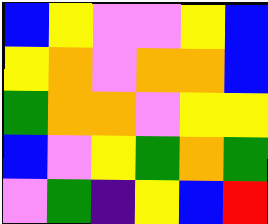[["blue", "yellow", "violet", "violet", "yellow", "blue"], ["yellow", "orange", "violet", "orange", "orange", "blue"], ["green", "orange", "orange", "violet", "yellow", "yellow"], ["blue", "violet", "yellow", "green", "orange", "green"], ["violet", "green", "indigo", "yellow", "blue", "red"]]